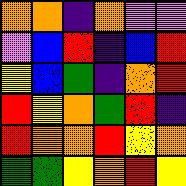[["orange", "orange", "indigo", "orange", "violet", "violet"], ["violet", "blue", "red", "indigo", "blue", "red"], ["yellow", "blue", "green", "indigo", "orange", "red"], ["red", "yellow", "orange", "green", "red", "indigo"], ["red", "orange", "orange", "red", "yellow", "orange"], ["green", "green", "yellow", "orange", "red", "yellow"]]